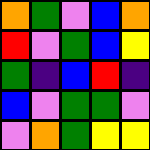[["orange", "green", "violet", "blue", "orange"], ["red", "violet", "green", "blue", "yellow"], ["green", "indigo", "blue", "red", "indigo"], ["blue", "violet", "green", "green", "violet"], ["violet", "orange", "green", "yellow", "yellow"]]